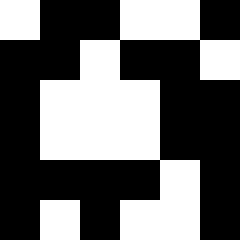[["white", "black", "black", "white", "white", "black"], ["black", "black", "white", "black", "black", "white"], ["black", "white", "white", "white", "black", "black"], ["black", "white", "white", "white", "black", "black"], ["black", "black", "black", "black", "white", "black"], ["black", "white", "black", "white", "white", "black"]]